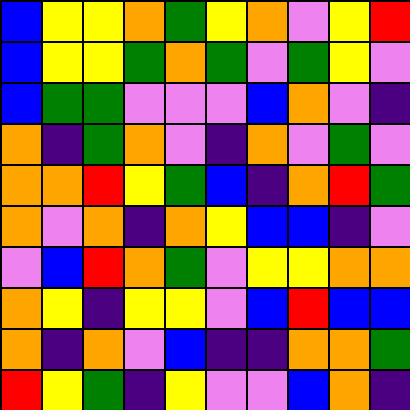[["blue", "yellow", "yellow", "orange", "green", "yellow", "orange", "violet", "yellow", "red"], ["blue", "yellow", "yellow", "green", "orange", "green", "violet", "green", "yellow", "violet"], ["blue", "green", "green", "violet", "violet", "violet", "blue", "orange", "violet", "indigo"], ["orange", "indigo", "green", "orange", "violet", "indigo", "orange", "violet", "green", "violet"], ["orange", "orange", "red", "yellow", "green", "blue", "indigo", "orange", "red", "green"], ["orange", "violet", "orange", "indigo", "orange", "yellow", "blue", "blue", "indigo", "violet"], ["violet", "blue", "red", "orange", "green", "violet", "yellow", "yellow", "orange", "orange"], ["orange", "yellow", "indigo", "yellow", "yellow", "violet", "blue", "red", "blue", "blue"], ["orange", "indigo", "orange", "violet", "blue", "indigo", "indigo", "orange", "orange", "green"], ["red", "yellow", "green", "indigo", "yellow", "violet", "violet", "blue", "orange", "indigo"]]